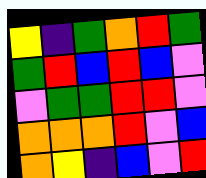[["yellow", "indigo", "green", "orange", "red", "green"], ["green", "red", "blue", "red", "blue", "violet"], ["violet", "green", "green", "red", "red", "violet"], ["orange", "orange", "orange", "red", "violet", "blue"], ["orange", "yellow", "indigo", "blue", "violet", "red"]]